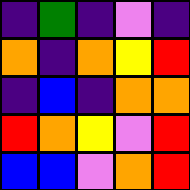[["indigo", "green", "indigo", "violet", "indigo"], ["orange", "indigo", "orange", "yellow", "red"], ["indigo", "blue", "indigo", "orange", "orange"], ["red", "orange", "yellow", "violet", "red"], ["blue", "blue", "violet", "orange", "red"]]